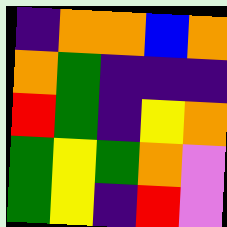[["indigo", "orange", "orange", "blue", "orange"], ["orange", "green", "indigo", "indigo", "indigo"], ["red", "green", "indigo", "yellow", "orange"], ["green", "yellow", "green", "orange", "violet"], ["green", "yellow", "indigo", "red", "violet"]]